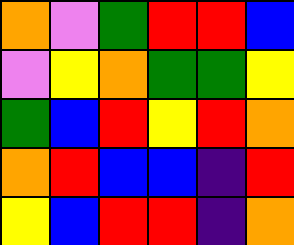[["orange", "violet", "green", "red", "red", "blue"], ["violet", "yellow", "orange", "green", "green", "yellow"], ["green", "blue", "red", "yellow", "red", "orange"], ["orange", "red", "blue", "blue", "indigo", "red"], ["yellow", "blue", "red", "red", "indigo", "orange"]]